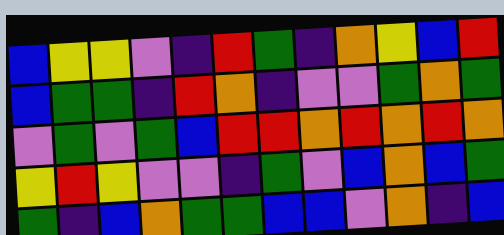[["blue", "yellow", "yellow", "violet", "indigo", "red", "green", "indigo", "orange", "yellow", "blue", "red"], ["blue", "green", "green", "indigo", "red", "orange", "indigo", "violet", "violet", "green", "orange", "green"], ["violet", "green", "violet", "green", "blue", "red", "red", "orange", "red", "orange", "red", "orange"], ["yellow", "red", "yellow", "violet", "violet", "indigo", "green", "violet", "blue", "orange", "blue", "green"], ["green", "indigo", "blue", "orange", "green", "green", "blue", "blue", "violet", "orange", "indigo", "blue"]]